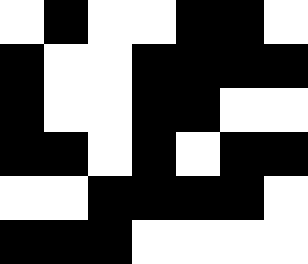[["white", "black", "white", "white", "black", "black", "white"], ["black", "white", "white", "black", "black", "black", "black"], ["black", "white", "white", "black", "black", "white", "white"], ["black", "black", "white", "black", "white", "black", "black"], ["white", "white", "black", "black", "black", "black", "white"], ["black", "black", "black", "white", "white", "white", "white"]]